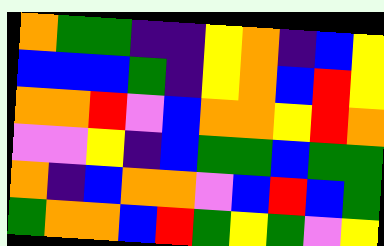[["orange", "green", "green", "indigo", "indigo", "yellow", "orange", "indigo", "blue", "yellow"], ["blue", "blue", "blue", "green", "indigo", "yellow", "orange", "blue", "red", "yellow"], ["orange", "orange", "red", "violet", "blue", "orange", "orange", "yellow", "red", "orange"], ["violet", "violet", "yellow", "indigo", "blue", "green", "green", "blue", "green", "green"], ["orange", "indigo", "blue", "orange", "orange", "violet", "blue", "red", "blue", "green"], ["green", "orange", "orange", "blue", "red", "green", "yellow", "green", "violet", "yellow"]]